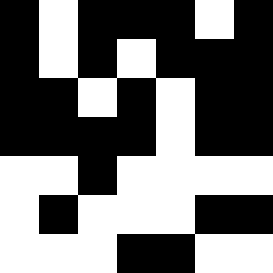[["black", "white", "black", "black", "black", "white", "black"], ["black", "white", "black", "white", "black", "black", "black"], ["black", "black", "white", "black", "white", "black", "black"], ["black", "black", "black", "black", "white", "black", "black"], ["white", "white", "black", "white", "white", "white", "white"], ["white", "black", "white", "white", "white", "black", "black"], ["white", "white", "white", "black", "black", "white", "white"]]